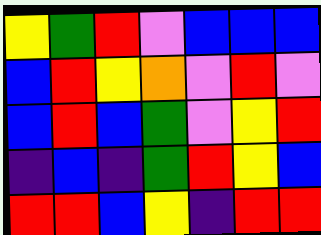[["yellow", "green", "red", "violet", "blue", "blue", "blue"], ["blue", "red", "yellow", "orange", "violet", "red", "violet"], ["blue", "red", "blue", "green", "violet", "yellow", "red"], ["indigo", "blue", "indigo", "green", "red", "yellow", "blue"], ["red", "red", "blue", "yellow", "indigo", "red", "red"]]